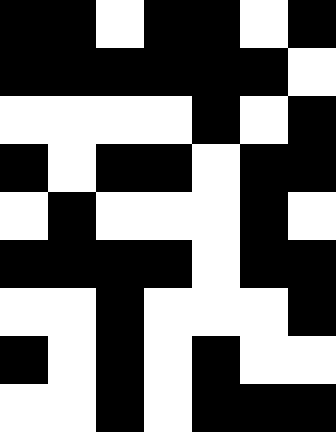[["black", "black", "white", "black", "black", "white", "black"], ["black", "black", "black", "black", "black", "black", "white"], ["white", "white", "white", "white", "black", "white", "black"], ["black", "white", "black", "black", "white", "black", "black"], ["white", "black", "white", "white", "white", "black", "white"], ["black", "black", "black", "black", "white", "black", "black"], ["white", "white", "black", "white", "white", "white", "black"], ["black", "white", "black", "white", "black", "white", "white"], ["white", "white", "black", "white", "black", "black", "black"]]